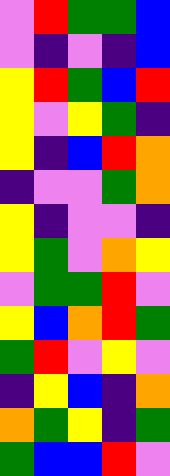[["violet", "red", "green", "green", "blue"], ["violet", "indigo", "violet", "indigo", "blue"], ["yellow", "red", "green", "blue", "red"], ["yellow", "violet", "yellow", "green", "indigo"], ["yellow", "indigo", "blue", "red", "orange"], ["indigo", "violet", "violet", "green", "orange"], ["yellow", "indigo", "violet", "violet", "indigo"], ["yellow", "green", "violet", "orange", "yellow"], ["violet", "green", "green", "red", "violet"], ["yellow", "blue", "orange", "red", "green"], ["green", "red", "violet", "yellow", "violet"], ["indigo", "yellow", "blue", "indigo", "orange"], ["orange", "green", "yellow", "indigo", "green"], ["green", "blue", "blue", "red", "violet"]]